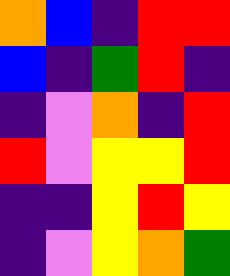[["orange", "blue", "indigo", "red", "red"], ["blue", "indigo", "green", "red", "indigo"], ["indigo", "violet", "orange", "indigo", "red"], ["red", "violet", "yellow", "yellow", "red"], ["indigo", "indigo", "yellow", "red", "yellow"], ["indigo", "violet", "yellow", "orange", "green"]]